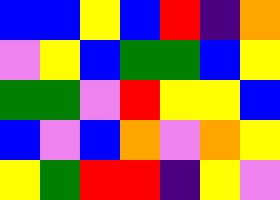[["blue", "blue", "yellow", "blue", "red", "indigo", "orange"], ["violet", "yellow", "blue", "green", "green", "blue", "yellow"], ["green", "green", "violet", "red", "yellow", "yellow", "blue"], ["blue", "violet", "blue", "orange", "violet", "orange", "yellow"], ["yellow", "green", "red", "red", "indigo", "yellow", "violet"]]